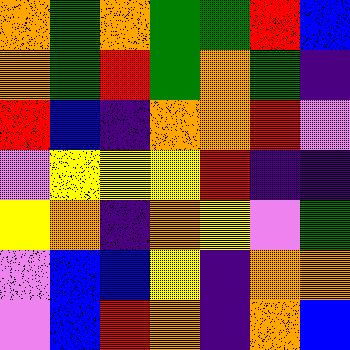[["orange", "green", "orange", "green", "green", "red", "blue"], ["orange", "green", "red", "green", "orange", "green", "indigo"], ["red", "blue", "indigo", "orange", "orange", "red", "violet"], ["violet", "yellow", "yellow", "yellow", "red", "indigo", "indigo"], ["yellow", "orange", "indigo", "orange", "yellow", "violet", "green"], ["violet", "blue", "blue", "yellow", "indigo", "orange", "orange"], ["violet", "blue", "red", "orange", "indigo", "orange", "blue"]]